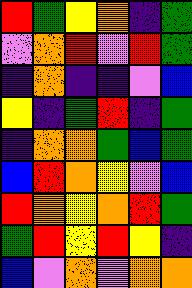[["red", "green", "yellow", "orange", "indigo", "green"], ["violet", "orange", "red", "violet", "red", "green"], ["indigo", "orange", "indigo", "indigo", "violet", "blue"], ["yellow", "indigo", "green", "red", "indigo", "green"], ["indigo", "orange", "orange", "green", "blue", "green"], ["blue", "red", "orange", "yellow", "violet", "blue"], ["red", "orange", "yellow", "orange", "red", "green"], ["green", "red", "yellow", "red", "yellow", "indigo"], ["blue", "violet", "orange", "violet", "orange", "orange"]]